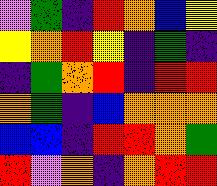[["violet", "green", "indigo", "red", "orange", "blue", "yellow"], ["yellow", "orange", "red", "yellow", "indigo", "green", "indigo"], ["indigo", "green", "orange", "red", "indigo", "red", "red"], ["orange", "green", "indigo", "blue", "orange", "orange", "orange"], ["blue", "blue", "indigo", "red", "red", "orange", "green"], ["red", "violet", "orange", "indigo", "orange", "red", "red"]]